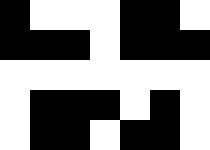[["black", "white", "white", "white", "black", "black", "white"], ["black", "black", "black", "white", "black", "black", "black"], ["white", "white", "white", "white", "white", "white", "white"], ["white", "black", "black", "black", "white", "black", "white"], ["white", "black", "black", "white", "black", "black", "white"]]